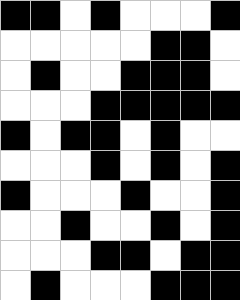[["black", "black", "white", "black", "white", "white", "white", "black"], ["white", "white", "white", "white", "white", "black", "black", "white"], ["white", "black", "white", "white", "black", "black", "black", "white"], ["white", "white", "white", "black", "black", "black", "black", "black"], ["black", "white", "black", "black", "white", "black", "white", "white"], ["white", "white", "white", "black", "white", "black", "white", "black"], ["black", "white", "white", "white", "black", "white", "white", "black"], ["white", "white", "black", "white", "white", "black", "white", "black"], ["white", "white", "white", "black", "black", "white", "black", "black"], ["white", "black", "white", "white", "white", "black", "black", "black"]]